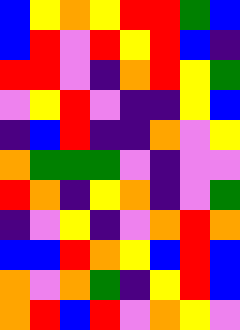[["blue", "yellow", "orange", "yellow", "red", "red", "green", "blue"], ["blue", "red", "violet", "red", "yellow", "red", "blue", "indigo"], ["red", "red", "violet", "indigo", "orange", "red", "yellow", "green"], ["violet", "yellow", "red", "violet", "indigo", "indigo", "yellow", "blue"], ["indigo", "blue", "red", "indigo", "indigo", "orange", "violet", "yellow"], ["orange", "green", "green", "green", "violet", "indigo", "violet", "violet"], ["red", "orange", "indigo", "yellow", "orange", "indigo", "violet", "green"], ["indigo", "violet", "yellow", "indigo", "violet", "orange", "red", "orange"], ["blue", "blue", "red", "orange", "yellow", "blue", "red", "blue"], ["orange", "violet", "orange", "green", "indigo", "yellow", "red", "blue"], ["orange", "red", "blue", "red", "violet", "orange", "yellow", "violet"]]